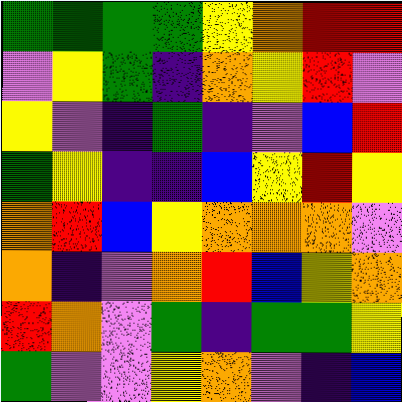[["green", "green", "green", "green", "yellow", "orange", "red", "red"], ["violet", "yellow", "green", "indigo", "orange", "yellow", "red", "violet"], ["yellow", "violet", "indigo", "green", "indigo", "violet", "blue", "red"], ["green", "yellow", "indigo", "indigo", "blue", "yellow", "red", "yellow"], ["orange", "red", "blue", "yellow", "orange", "orange", "orange", "violet"], ["orange", "indigo", "violet", "orange", "red", "blue", "yellow", "orange"], ["red", "orange", "violet", "green", "indigo", "green", "green", "yellow"], ["green", "violet", "violet", "yellow", "orange", "violet", "indigo", "blue"]]